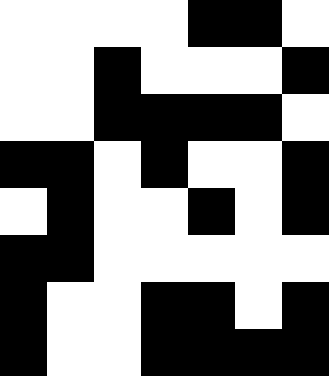[["white", "white", "white", "white", "black", "black", "white"], ["white", "white", "black", "white", "white", "white", "black"], ["white", "white", "black", "black", "black", "black", "white"], ["black", "black", "white", "black", "white", "white", "black"], ["white", "black", "white", "white", "black", "white", "black"], ["black", "black", "white", "white", "white", "white", "white"], ["black", "white", "white", "black", "black", "white", "black"], ["black", "white", "white", "black", "black", "black", "black"]]